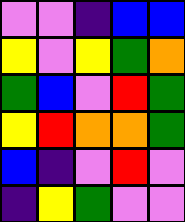[["violet", "violet", "indigo", "blue", "blue"], ["yellow", "violet", "yellow", "green", "orange"], ["green", "blue", "violet", "red", "green"], ["yellow", "red", "orange", "orange", "green"], ["blue", "indigo", "violet", "red", "violet"], ["indigo", "yellow", "green", "violet", "violet"]]